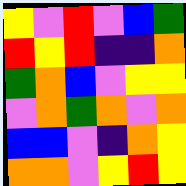[["yellow", "violet", "red", "violet", "blue", "green"], ["red", "yellow", "red", "indigo", "indigo", "orange"], ["green", "orange", "blue", "violet", "yellow", "yellow"], ["violet", "orange", "green", "orange", "violet", "orange"], ["blue", "blue", "violet", "indigo", "orange", "yellow"], ["orange", "orange", "violet", "yellow", "red", "yellow"]]